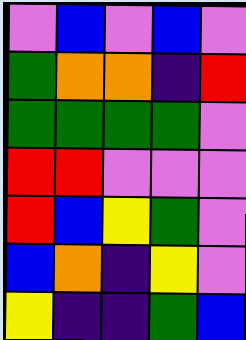[["violet", "blue", "violet", "blue", "violet"], ["green", "orange", "orange", "indigo", "red"], ["green", "green", "green", "green", "violet"], ["red", "red", "violet", "violet", "violet"], ["red", "blue", "yellow", "green", "violet"], ["blue", "orange", "indigo", "yellow", "violet"], ["yellow", "indigo", "indigo", "green", "blue"]]